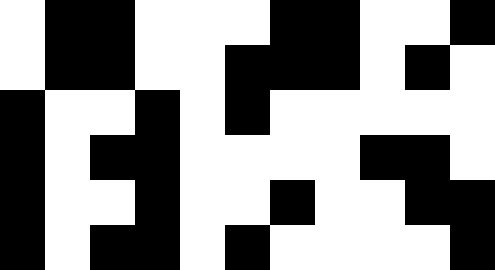[["white", "black", "black", "white", "white", "white", "black", "black", "white", "white", "black"], ["white", "black", "black", "white", "white", "black", "black", "black", "white", "black", "white"], ["black", "white", "white", "black", "white", "black", "white", "white", "white", "white", "white"], ["black", "white", "black", "black", "white", "white", "white", "white", "black", "black", "white"], ["black", "white", "white", "black", "white", "white", "black", "white", "white", "black", "black"], ["black", "white", "black", "black", "white", "black", "white", "white", "white", "white", "black"]]